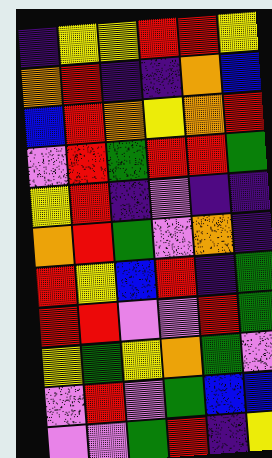[["indigo", "yellow", "yellow", "red", "red", "yellow"], ["orange", "red", "indigo", "indigo", "orange", "blue"], ["blue", "red", "orange", "yellow", "orange", "red"], ["violet", "red", "green", "red", "red", "green"], ["yellow", "red", "indigo", "violet", "indigo", "indigo"], ["orange", "red", "green", "violet", "orange", "indigo"], ["red", "yellow", "blue", "red", "indigo", "green"], ["red", "red", "violet", "violet", "red", "green"], ["yellow", "green", "yellow", "orange", "green", "violet"], ["violet", "red", "violet", "green", "blue", "blue"], ["violet", "violet", "green", "red", "indigo", "yellow"]]